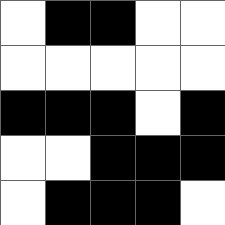[["white", "black", "black", "white", "white"], ["white", "white", "white", "white", "white"], ["black", "black", "black", "white", "black"], ["white", "white", "black", "black", "black"], ["white", "black", "black", "black", "white"]]